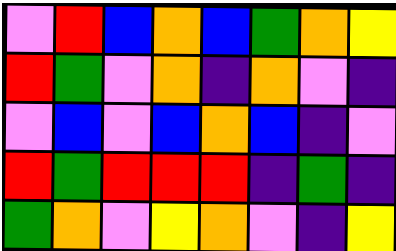[["violet", "red", "blue", "orange", "blue", "green", "orange", "yellow"], ["red", "green", "violet", "orange", "indigo", "orange", "violet", "indigo"], ["violet", "blue", "violet", "blue", "orange", "blue", "indigo", "violet"], ["red", "green", "red", "red", "red", "indigo", "green", "indigo"], ["green", "orange", "violet", "yellow", "orange", "violet", "indigo", "yellow"]]